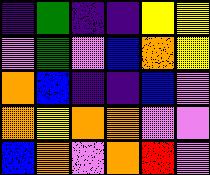[["indigo", "green", "indigo", "indigo", "yellow", "yellow"], ["violet", "green", "violet", "blue", "orange", "yellow"], ["orange", "blue", "indigo", "indigo", "blue", "violet"], ["orange", "yellow", "orange", "orange", "violet", "violet"], ["blue", "orange", "violet", "orange", "red", "violet"]]